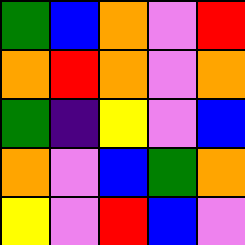[["green", "blue", "orange", "violet", "red"], ["orange", "red", "orange", "violet", "orange"], ["green", "indigo", "yellow", "violet", "blue"], ["orange", "violet", "blue", "green", "orange"], ["yellow", "violet", "red", "blue", "violet"]]